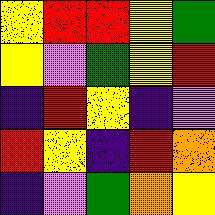[["yellow", "red", "red", "yellow", "green"], ["yellow", "violet", "green", "yellow", "red"], ["indigo", "red", "yellow", "indigo", "violet"], ["red", "yellow", "indigo", "red", "orange"], ["indigo", "violet", "green", "orange", "yellow"]]